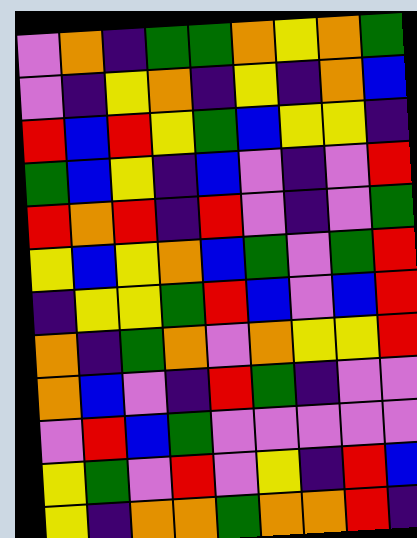[["violet", "orange", "indigo", "green", "green", "orange", "yellow", "orange", "green"], ["violet", "indigo", "yellow", "orange", "indigo", "yellow", "indigo", "orange", "blue"], ["red", "blue", "red", "yellow", "green", "blue", "yellow", "yellow", "indigo"], ["green", "blue", "yellow", "indigo", "blue", "violet", "indigo", "violet", "red"], ["red", "orange", "red", "indigo", "red", "violet", "indigo", "violet", "green"], ["yellow", "blue", "yellow", "orange", "blue", "green", "violet", "green", "red"], ["indigo", "yellow", "yellow", "green", "red", "blue", "violet", "blue", "red"], ["orange", "indigo", "green", "orange", "violet", "orange", "yellow", "yellow", "red"], ["orange", "blue", "violet", "indigo", "red", "green", "indigo", "violet", "violet"], ["violet", "red", "blue", "green", "violet", "violet", "violet", "violet", "violet"], ["yellow", "green", "violet", "red", "violet", "yellow", "indigo", "red", "blue"], ["yellow", "indigo", "orange", "orange", "green", "orange", "orange", "red", "indigo"]]